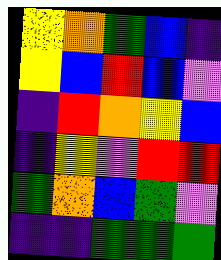[["yellow", "orange", "green", "blue", "indigo"], ["yellow", "blue", "red", "blue", "violet"], ["indigo", "red", "orange", "yellow", "blue"], ["indigo", "yellow", "violet", "red", "red"], ["green", "orange", "blue", "green", "violet"], ["indigo", "indigo", "green", "green", "green"]]